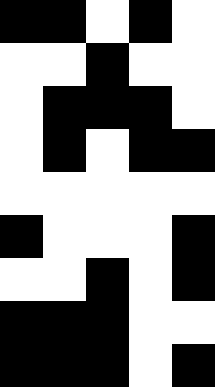[["black", "black", "white", "black", "white"], ["white", "white", "black", "white", "white"], ["white", "black", "black", "black", "white"], ["white", "black", "white", "black", "black"], ["white", "white", "white", "white", "white"], ["black", "white", "white", "white", "black"], ["white", "white", "black", "white", "black"], ["black", "black", "black", "white", "white"], ["black", "black", "black", "white", "black"]]